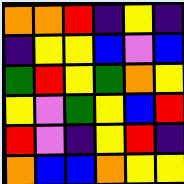[["orange", "orange", "red", "indigo", "yellow", "indigo"], ["indigo", "yellow", "yellow", "blue", "violet", "blue"], ["green", "red", "yellow", "green", "orange", "yellow"], ["yellow", "violet", "green", "yellow", "blue", "red"], ["red", "violet", "indigo", "yellow", "red", "indigo"], ["orange", "blue", "blue", "orange", "yellow", "yellow"]]